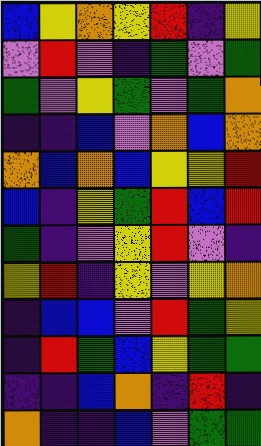[["blue", "yellow", "orange", "yellow", "red", "indigo", "yellow"], ["violet", "red", "violet", "indigo", "green", "violet", "green"], ["green", "violet", "yellow", "green", "violet", "green", "orange"], ["indigo", "indigo", "blue", "violet", "orange", "blue", "orange"], ["orange", "blue", "orange", "blue", "yellow", "yellow", "red"], ["blue", "indigo", "yellow", "green", "red", "blue", "red"], ["green", "indigo", "violet", "yellow", "red", "violet", "indigo"], ["yellow", "red", "indigo", "yellow", "violet", "yellow", "orange"], ["indigo", "blue", "blue", "violet", "red", "green", "yellow"], ["indigo", "red", "green", "blue", "yellow", "green", "green"], ["indigo", "indigo", "blue", "orange", "indigo", "red", "indigo"], ["orange", "indigo", "indigo", "blue", "violet", "green", "green"]]